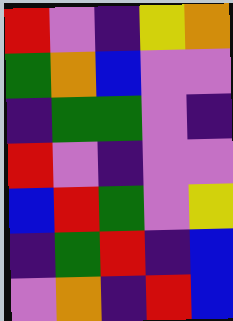[["red", "violet", "indigo", "yellow", "orange"], ["green", "orange", "blue", "violet", "violet"], ["indigo", "green", "green", "violet", "indigo"], ["red", "violet", "indigo", "violet", "violet"], ["blue", "red", "green", "violet", "yellow"], ["indigo", "green", "red", "indigo", "blue"], ["violet", "orange", "indigo", "red", "blue"]]